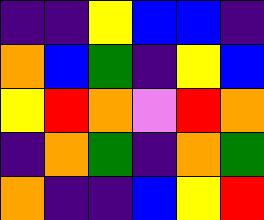[["indigo", "indigo", "yellow", "blue", "blue", "indigo"], ["orange", "blue", "green", "indigo", "yellow", "blue"], ["yellow", "red", "orange", "violet", "red", "orange"], ["indigo", "orange", "green", "indigo", "orange", "green"], ["orange", "indigo", "indigo", "blue", "yellow", "red"]]